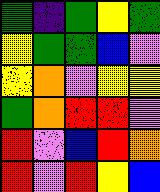[["green", "indigo", "green", "yellow", "green"], ["yellow", "green", "green", "blue", "violet"], ["yellow", "orange", "violet", "yellow", "yellow"], ["green", "orange", "red", "red", "violet"], ["red", "violet", "blue", "red", "orange"], ["red", "violet", "red", "yellow", "blue"]]